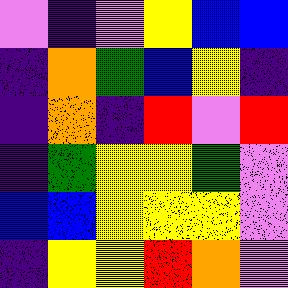[["violet", "indigo", "violet", "yellow", "blue", "blue"], ["indigo", "orange", "green", "blue", "yellow", "indigo"], ["indigo", "orange", "indigo", "red", "violet", "red"], ["indigo", "green", "yellow", "yellow", "green", "violet"], ["blue", "blue", "yellow", "yellow", "yellow", "violet"], ["indigo", "yellow", "yellow", "red", "orange", "violet"]]